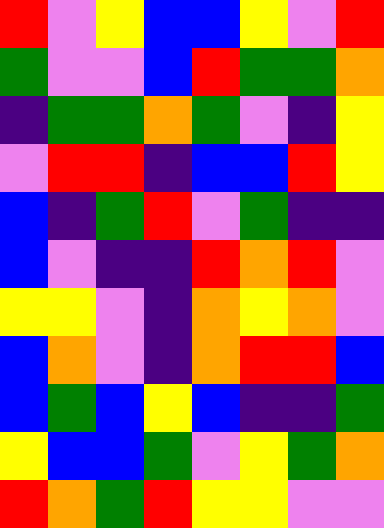[["red", "violet", "yellow", "blue", "blue", "yellow", "violet", "red"], ["green", "violet", "violet", "blue", "red", "green", "green", "orange"], ["indigo", "green", "green", "orange", "green", "violet", "indigo", "yellow"], ["violet", "red", "red", "indigo", "blue", "blue", "red", "yellow"], ["blue", "indigo", "green", "red", "violet", "green", "indigo", "indigo"], ["blue", "violet", "indigo", "indigo", "red", "orange", "red", "violet"], ["yellow", "yellow", "violet", "indigo", "orange", "yellow", "orange", "violet"], ["blue", "orange", "violet", "indigo", "orange", "red", "red", "blue"], ["blue", "green", "blue", "yellow", "blue", "indigo", "indigo", "green"], ["yellow", "blue", "blue", "green", "violet", "yellow", "green", "orange"], ["red", "orange", "green", "red", "yellow", "yellow", "violet", "violet"]]